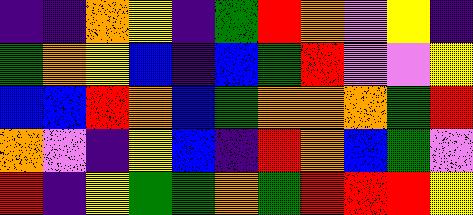[["indigo", "indigo", "orange", "yellow", "indigo", "green", "red", "orange", "violet", "yellow", "indigo"], ["green", "orange", "yellow", "blue", "indigo", "blue", "green", "red", "violet", "violet", "yellow"], ["blue", "blue", "red", "orange", "blue", "green", "orange", "orange", "orange", "green", "red"], ["orange", "violet", "indigo", "yellow", "blue", "indigo", "red", "orange", "blue", "green", "violet"], ["red", "indigo", "yellow", "green", "green", "orange", "green", "red", "red", "red", "yellow"]]